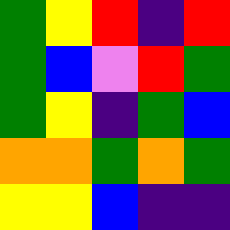[["green", "yellow", "red", "indigo", "red"], ["green", "blue", "violet", "red", "green"], ["green", "yellow", "indigo", "green", "blue"], ["orange", "orange", "green", "orange", "green"], ["yellow", "yellow", "blue", "indigo", "indigo"]]